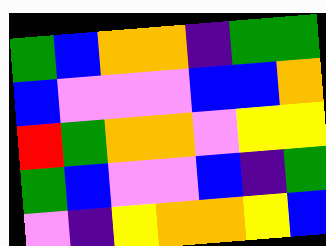[["green", "blue", "orange", "orange", "indigo", "green", "green"], ["blue", "violet", "violet", "violet", "blue", "blue", "orange"], ["red", "green", "orange", "orange", "violet", "yellow", "yellow"], ["green", "blue", "violet", "violet", "blue", "indigo", "green"], ["violet", "indigo", "yellow", "orange", "orange", "yellow", "blue"]]